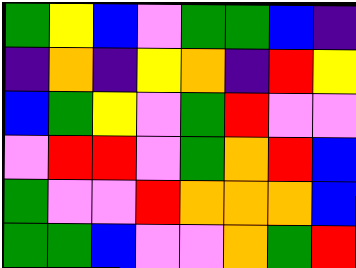[["green", "yellow", "blue", "violet", "green", "green", "blue", "indigo"], ["indigo", "orange", "indigo", "yellow", "orange", "indigo", "red", "yellow"], ["blue", "green", "yellow", "violet", "green", "red", "violet", "violet"], ["violet", "red", "red", "violet", "green", "orange", "red", "blue"], ["green", "violet", "violet", "red", "orange", "orange", "orange", "blue"], ["green", "green", "blue", "violet", "violet", "orange", "green", "red"]]